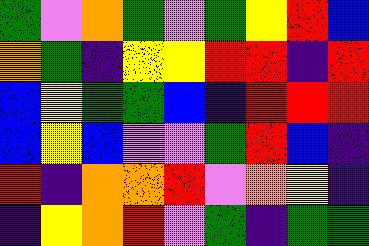[["green", "violet", "orange", "green", "violet", "green", "yellow", "red", "blue"], ["orange", "green", "indigo", "yellow", "yellow", "red", "red", "indigo", "red"], ["blue", "yellow", "green", "green", "blue", "indigo", "red", "red", "red"], ["blue", "yellow", "blue", "violet", "violet", "green", "red", "blue", "indigo"], ["red", "indigo", "orange", "orange", "red", "violet", "orange", "yellow", "indigo"], ["indigo", "yellow", "orange", "red", "violet", "green", "indigo", "green", "green"]]